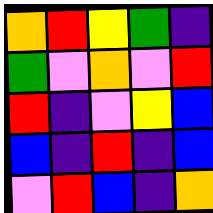[["orange", "red", "yellow", "green", "indigo"], ["green", "violet", "orange", "violet", "red"], ["red", "indigo", "violet", "yellow", "blue"], ["blue", "indigo", "red", "indigo", "blue"], ["violet", "red", "blue", "indigo", "orange"]]